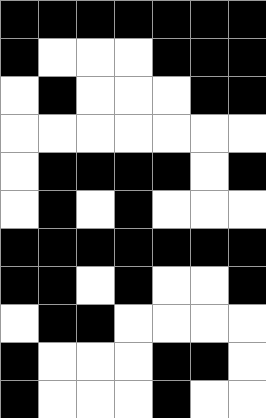[["black", "black", "black", "black", "black", "black", "black"], ["black", "white", "white", "white", "black", "black", "black"], ["white", "black", "white", "white", "white", "black", "black"], ["white", "white", "white", "white", "white", "white", "white"], ["white", "black", "black", "black", "black", "white", "black"], ["white", "black", "white", "black", "white", "white", "white"], ["black", "black", "black", "black", "black", "black", "black"], ["black", "black", "white", "black", "white", "white", "black"], ["white", "black", "black", "white", "white", "white", "white"], ["black", "white", "white", "white", "black", "black", "white"], ["black", "white", "white", "white", "black", "white", "white"]]